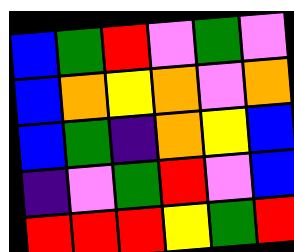[["blue", "green", "red", "violet", "green", "violet"], ["blue", "orange", "yellow", "orange", "violet", "orange"], ["blue", "green", "indigo", "orange", "yellow", "blue"], ["indigo", "violet", "green", "red", "violet", "blue"], ["red", "red", "red", "yellow", "green", "red"]]